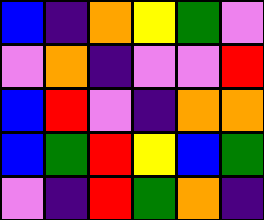[["blue", "indigo", "orange", "yellow", "green", "violet"], ["violet", "orange", "indigo", "violet", "violet", "red"], ["blue", "red", "violet", "indigo", "orange", "orange"], ["blue", "green", "red", "yellow", "blue", "green"], ["violet", "indigo", "red", "green", "orange", "indigo"]]